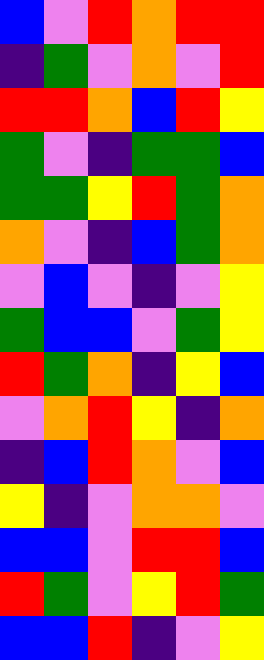[["blue", "violet", "red", "orange", "red", "red"], ["indigo", "green", "violet", "orange", "violet", "red"], ["red", "red", "orange", "blue", "red", "yellow"], ["green", "violet", "indigo", "green", "green", "blue"], ["green", "green", "yellow", "red", "green", "orange"], ["orange", "violet", "indigo", "blue", "green", "orange"], ["violet", "blue", "violet", "indigo", "violet", "yellow"], ["green", "blue", "blue", "violet", "green", "yellow"], ["red", "green", "orange", "indigo", "yellow", "blue"], ["violet", "orange", "red", "yellow", "indigo", "orange"], ["indigo", "blue", "red", "orange", "violet", "blue"], ["yellow", "indigo", "violet", "orange", "orange", "violet"], ["blue", "blue", "violet", "red", "red", "blue"], ["red", "green", "violet", "yellow", "red", "green"], ["blue", "blue", "red", "indigo", "violet", "yellow"]]